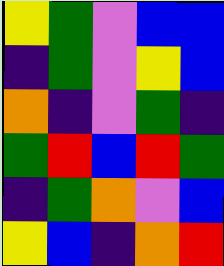[["yellow", "green", "violet", "blue", "blue"], ["indigo", "green", "violet", "yellow", "blue"], ["orange", "indigo", "violet", "green", "indigo"], ["green", "red", "blue", "red", "green"], ["indigo", "green", "orange", "violet", "blue"], ["yellow", "blue", "indigo", "orange", "red"]]